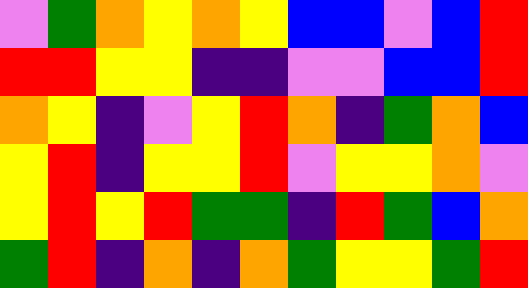[["violet", "green", "orange", "yellow", "orange", "yellow", "blue", "blue", "violet", "blue", "red"], ["red", "red", "yellow", "yellow", "indigo", "indigo", "violet", "violet", "blue", "blue", "red"], ["orange", "yellow", "indigo", "violet", "yellow", "red", "orange", "indigo", "green", "orange", "blue"], ["yellow", "red", "indigo", "yellow", "yellow", "red", "violet", "yellow", "yellow", "orange", "violet"], ["yellow", "red", "yellow", "red", "green", "green", "indigo", "red", "green", "blue", "orange"], ["green", "red", "indigo", "orange", "indigo", "orange", "green", "yellow", "yellow", "green", "red"]]